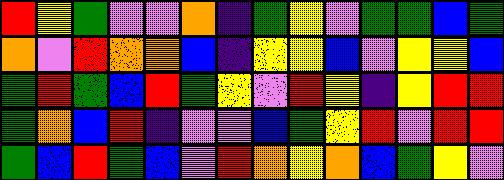[["red", "yellow", "green", "violet", "violet", "orange", "indigo", "green", "yellow", "violet", "green", "green", "blue", "green"], ["orange", "violet", "red", "orange", "orange", "blue", "indigo", "yellow", "yellow", "blue", "violet", "yellow", "yellow", "blue"], ["green", "red", "green", "blue", "red", "green", "yellow", "violet", "red", "yellow", "indigo", "yellow", "red", "red"], ["green", "orange", "blue", "red", "indigo", "violet", "violet", "blue", "green", "yellow", "red", "violet", "red", "red"], ["green", "blue", "red", "green", "blue", "violet", "red", "orange", "yellow", "orange", "blue", "green", "yellow", "violet"]]